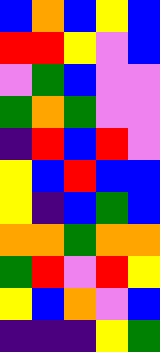[["blue", "orange", "blue", "yellow", "blue"], ["red", "red", "yellow", "violet", "blue"], ["violet", "green", "blue", "violet", "violet"], ["green", "orange", "green", "violet", "violet"], ["indigo", "red", "blue", "red", "violet"], ["yellow", "blue", "red", "blue", "blue"], ["yellow", "indigo", "blue", "green", "blue"], ["orange", "orange", "green", "orange", "orange"], ["green", "red", "violet", "red", "yellow"], ["yellow", "blue", "orange", "violet", "blue"], ["indigo", "indigo", "indigo", "yellow", "green"]]